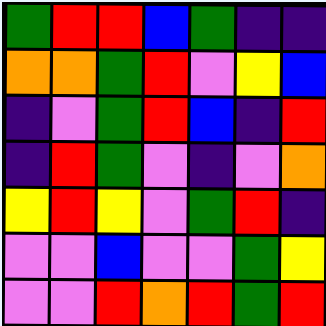[["green", "red", "red", "blue", "green", "indigo", "indigo"], ["orange", "orange", "green", "red", "violet", "yellow", "blue"], ["indigo", "violet", "green", "red", "blue", "indigo", "red"], ["indigo", "red", "green", "violet", "indigo", "violet", "orange"], ["yellow", "red", "yellow", "violet", "green", "red", "indigo"], ["violet", "violet", "blue", "violet", "violet", "green", "yellow"], ["violet", "violet", "red", "orange", "red", "green", "red"]]